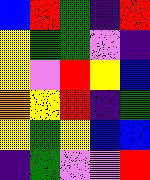[["blue", "red", "green", "indigo", "red"], ["yellow", "green", "green", "violet", "indigo"], ["yellow", "violet", "red", "yellow", "blue"], ["orange", "yellow", "red", "indigo", "green"], ["yellow", "green", "yellow", "blue", "blue"], ["indigo", "green", "violet", "violet", "red"]]